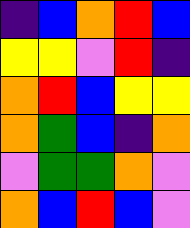[["indigo", "blue", "orange", "red", "blue"], ["yellow", "yellow", "violet", "red", "indigo"], ["orange", "red", "blue", "yellow", "yellow"], ["orange", "green", "blue", "indigo", "orange"], ["violet", "green", "green", "orange", "violet"], ["orange", "blue", "red", "blue", "violet"]]